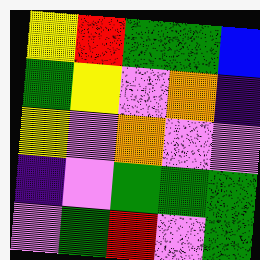[["yellow", "red", "green", "green", "blue"], ["green", "yellow", "violet", "orange", "indigo"], ["yellow", "violet", "orange", "violet", "violet"], ["indigo", "violet", "green", "green", "green"], ["violet", "green", "red", "violet", "green"]]